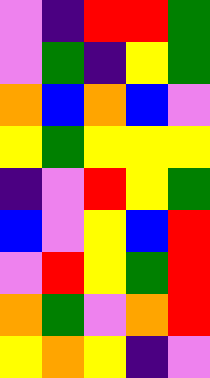[["violet", "indigo", "red", "red", "green"], ["violet", "green", "indigo", "yellow", "green"], ["orange", "blue", "orange", "blue", "violet"], ["yellow", "green", "yellow", "yellow", "yellow"], ["indigo", "violet", "red", "yellow", "green"], ["blue", "violet", "yellow", "blue", "red"], ["violet", "red", "yellow", "green", "red"], ["orange", "green", "violet", "orange", "red"], ["yellow", "orange", "yellow", "indigo", "violet"]]